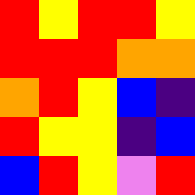[["red", "yellow", "red", "red", "yellow"], ["red", "red", "red", "orange", "orange"], ["orange", "red", "yellow", "blue", "indigo"], ["red", "yellow", "yellow", "indigo", "blue"], ["blue", "red", "yellow", "violet", "red"]]